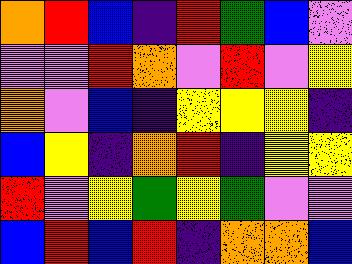[["orange", "red", "blue", "indigo", "red", "green", "blue", "violet"], ["violet", "violet", "red", "orange", "violet", "red", "violet", "yellow"], ["orange", "violet", "blue", "indigo", "yellow", "yellow", "yellow", "indigo"], ["blue", "yellow", "indigo", "orange", "red", "indigo", "yellow", "yellow"], ["red", "violet", "yellow", "green", "yellow", "green", "violet", "violet"], ["blue", "red", "blue", "red", "indigo", "orange", "orange", "blue"]]